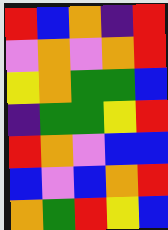[["red", "blue", "orange", "indigo", "red"], ["violet", "orange", "violet", "orange", "red"], ["yellow", "orange", "green", "green", "blue"], ["indigo", "green", "green", "yellow", "red"], ["red", "orange", "violet", "blue", "blue"], ["blue", "violet", "blue", "orange", "red"], ["orange", "green", "red", "yellow", "blue"]]